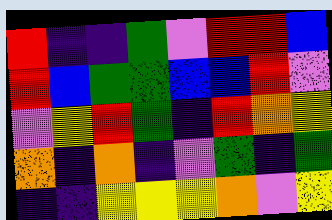[["red", "indigo", "indigo", "green", "violet", "red", "red", "blue"], ["red", "blue", "green", "green", "blue", "blue", "red", "violet"], ["violet", "yellow", "red", "green", "indigo", "red", "orange", "yellow"], ["orange", "indigo", "orange", "indigo", "violet", "green", "indigo", "green"], ["indigo", "indigo", "yellow", "yellow", "yellow", "orange", "violet", "yellow"]]